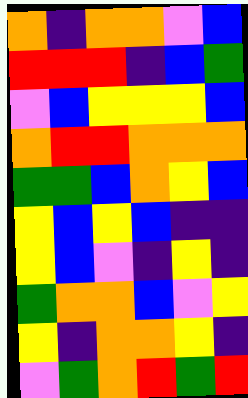[["orange", "indigo", "orange", "orange", "violet", "blue"], ["red", "red", "red", "indigo", "blue", "green"], ["violet", "blue", "yellow", "yellow", "yellow", "blue"], ["orange", "red", "red", "orange", "orange", "orange"], ["green", "green", "blue", "orange", "yellow", "blue"], ["yellow", "blue", "yellow", "blue", "indigo", "indigo"], ["yellow", "blue", "violet", "indigo", "yellow", "indigo"], ["green", "orange", "orange", "blue", "violet", "yellow"], ["yellow", "indigo", "orange", "orange", "yellow", "indigo"], ["violet", "green", "orange", "red", "green", "red"]]